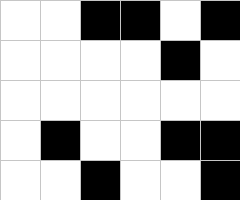[["white", "white", "black", "black", "white", "black"], ["white", "white", "white", "white", "black", "white"], ["white", "white", "white", "white", "white", "white"], ["white", "black", "white", "white", "black", "black"], ["white", "white", "black", "white", "white", "black"]]